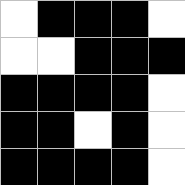[["white", "black", "black", "black", "white"], ["white", "white", "black", "black", "black"], ["black", "black", "black", "black", "white"], ["black", "black", "white", "black", "white"], ["black", "black", "black", "black", "white"]]